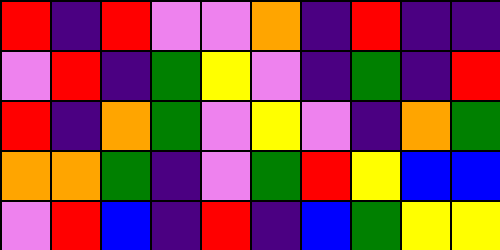[["red", "indigo", "red", "violet", "violet", "orange", "indigo", "red", "indigo", "indigo"], ["violet", "red", "indigo", "green", "yellow", "violet", "indigo", "green", "indigo", "red"], ["red", "indigo", "orange", "green", "violet", "yellow", "violet", "indigo", "orange", "green"], ["orange", "orange", "green", "indigo", "violet", "green", "red", "yellow", "blue", "blue"], ["violet", "red", "blue", "indigo", "red", "indigo", "blue", "green", "yellow", "yellow"]]